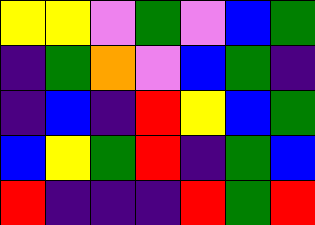[["yellow", "yellow", "violet", "green", "violet", "blue", "green"], ["indigo", "green", "orange", "violet", "blue", "green", "indigo"], ["indigo", "blue", "indigo", "red", "yellow", "blue", "green"], ["blue", "yellow", "green", "red", "indigo", "green", "blue"], ["red", "indigo", "indigo", "indigo", "red", "green", "red"]]